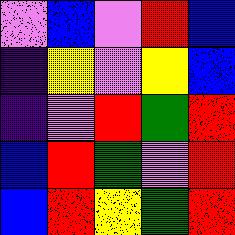[["violet", "blue", "violet", "red", "blue"], ["indigo", "yellow", "violet", "yellow", "blue"], ["indigo", "violet", "red", "green", "red"], ["blue", "red", "green", "violet", "red"], ["blue", "red", "yellow", "green", "red"]]